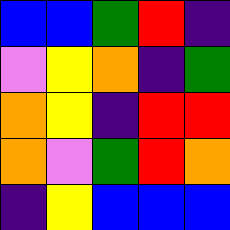[["blue", "blue", "green", "red", "indigo"], ["violet", "yellow", "orange", "indigo", "green"], ["orange", "yellow", "indigo", "red", "red"], ["orange", "violet", "green", "red", "orange"], ["indigo", "yellow", "blue", "blue", "blue"]]